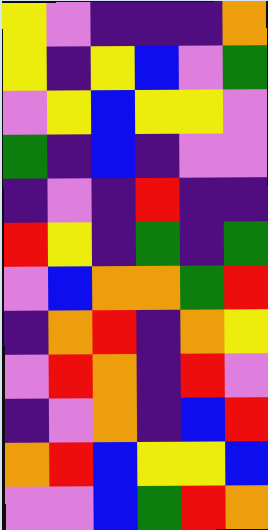[["yellow", "violet", "indigo", "indigo", "indigo", "orange"], ["yellow", "indigo", "yellow", "blue", "violet", "green"], ["violet", "yellow", "blue", "yellow", "yellow", "violet"], ["green", "indigo", "blue", "indigo", "violet", "violet"], ["indigo", "violet", "indigo", "red", "indigo", "indigo"], ["red", "yellow", "indigo", "green", "indigo", "green"], ["violet", "blue", "orange", "orange", "green", "red"], ["indigo", "orange", "red", "indigo", "orange", "yellow"], ["violet", "red", "orange", "indigo", "red", "violet"], ["indigo", "violet", "orange", "indigo", "blue", "red"], ["orange", "red", "blue", "yellow", "yellow", "blue"], ["violet", "violet", "blue", "green", "red", "orange"]]